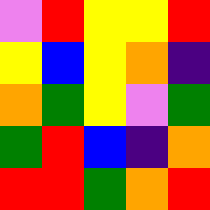[["violet", "red", "yellow", "yellow", "red"], ["yellow", "blue", "yellow", "orange", "indigo"], ["orange", "green", "yellow", "violet", "green"], ["green", "red", "blue", "indigo", "orange"], ["red", "red", "green", "orange", "red"]]